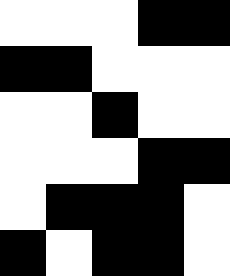[["white", "white", "white", "black", "black"], ["black", "black", "white", "white", "white"], ["white", "white", "black", "white", "white"], ["white", "white", "white", "black", "black"], ["white", "black", "black", "black", "white"], ["black", "white", "black", "black", "white"]]